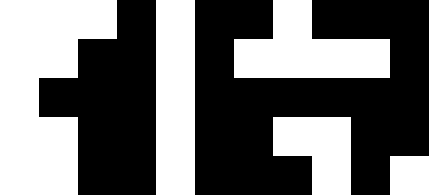[["white", "white", "white", "black", "white", "black", "black", "white", "black", "black", "black"], ["white", "white", "black", "black", "white", "black", "white", "white", "white", "white", "black"], ["white", "black", "black", "black", "white", "black", "black", "black", "black", "black", "black"], ["white", "white", "black", "black", "white", "black", "black", "white", "white", "black", "black"], ["white", "white", "black", "black", "white", "black", "black", "black", "white", "black", "white"]]